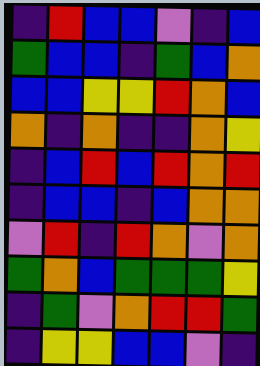[["indigo", "red", "blue", "blue", "violet", "indigo", "blue"], ["green", "blue", "blue", "indigo", "green", "blue", "orange"], ["blue", "blue", "yellow", "yellow", "red", "orange", "blue"], ["orange", "indigo", "orange", "indigo", "indigo", "orange", "yellow"], ["indigo", "blue", "red", "blue", "red", "orange", "red"], ["indigo", "blue", "blue", "indigo", "blue", "orange", "orange"], ["violet", "red", "indigo", "red", "orange", "violet", "orange"], ["green", "orange", "blue", "green", "green", "green", "yellow"], ["indigo", "green", "violet", "orange", "red", "red", "green"], ["indigo", "yellow", "yellow", "blue", "blue", "violet", "indigo"]]